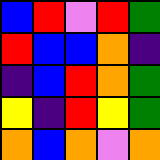[["blue", "red", "violet", "red", "green"], ["red", "blue", "blue", "orange", "indigo"], ["indigo", "blue", "red", "orange", "green"], ["yellow", "indigo", "red", "yellow", "green"], ["orange", "blue", "orange", "violet", "orange"]]